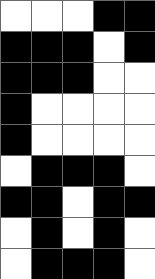[["white", "white", "white", "black", "black"], ["black", "black", "black", "white", "black"], ["black", "black", "black", "white", "white"], ["black", "white", "white", "white", "white"], ["black", "white", "white", "white", "white"], ["white", "black", "black", "black", "white"], ["black", "black", "white", "black", "black"], ["white", "black", "white", "black", "white"], ["white", "black", "black", "black", "white"]]